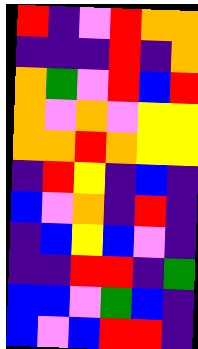[["red", "indigo", "violet", "red", "orange", "orange"], ["indigo", "indigo", "indigo", "red", "indigo", "orange"], ["orange", "green", "violet", "red", "blue", "red"], ["orange", "violet", "orange", "violet", "yellow", "yellow"], ["orange", "orange", "red", "orange", "yellow", "yellow"], ["indigo", "red", "yellow", "indigo", "blue", "indigo"], ["blue", "violet", "orange", "indigo", "red", "indigo"], ["indigo", "blue", "yellow", "blue", "violet", "indigo"], ["indigo", "indigo", "red", "red", "indigo", "green"], ["blue", "blue", "violet", "green", "blue", "indigo"], ["blue", "violet", "blue", "red", "red", "indigo"]]